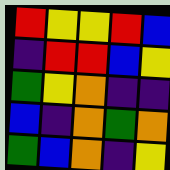[["red", "yellow", "yellow", "red", "blue"], ["indigo", "red", "red", "blue", "yellow"], ["green", "yellow", "orange", "indigo", "indigo"], ["blue", "indigo", "orange", "green", "orange"], ["green", "blue", "orange", "indigo", "yellow"]]